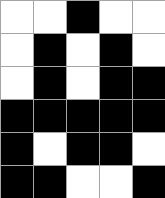[["white", "white", "black", "white", "white"], ["white", "black", "white", "black", "white"], ["white", "black", "white", "black", "black"], ["black", "black", "black", "black", "black"], ["black", "white", "black", "black", "white"], ["black", "black", "white", "white", "black"]]